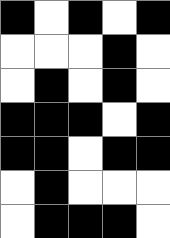[["black", "white", "black", "white", "black"], ["white", "white", "white", "black", "white"], ["white", "black", "white", "black", "white"], ["black", "black", "black", "white", "black"], ["black", "black", "white", "black", "black"], ["white", "black", "white", "white", "white"], ["white", "black", "black", "black", "white"]]